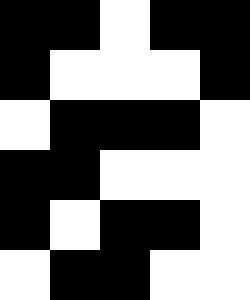[["black", "black", "white", "black", "black"], ["black", "white", "white", "white", "black"], ["white", "black", "black", "black", "white"], ["black", "black", "white", "white", "white"], ["black", "white", "black", "black", "white"], ["white", "black", "black", "white", "white"]]